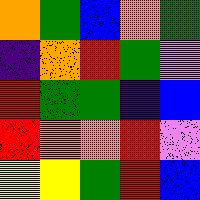[["orange", "green", "blue", "orange", "green"], ["indigo", "orange", "red", "green", "violet"], ["red", "green", "green", "indigo", "blue"], ["red", "orange", "orange", "red", "violet"], ["yellow", "yellow", "green", "red", "blue"]]